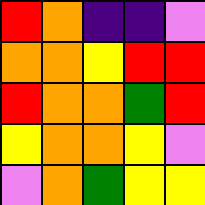[["red", "orange", "indigo", "indigo", "violet"], ["orange", "orange", "yellow", "red", "red"], ["red", "orange", "orange", "green", "red"], ["yellow", "orange", "orange", "yellow", "violet"], ["violet", "orange", "green", "yellow", "yellow"]]